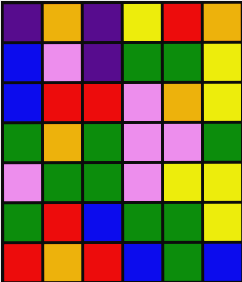[["indigo", "orange", "indigo", "yellow", "red", "orange"], ["blue", "violet", "indigo", "green", "green", "yellow"], ["blue", "red", "red", "violet", "orange", "yellow"], ["green", "orange", "green", "violet", "violet", "green"], ["violet", "green", "green", "violet", "yellow", "yellow"], ["green", "red", "blue", "green", "green", "yellow"], ["red", "orange", "red", "blue", "green", "blue"]]